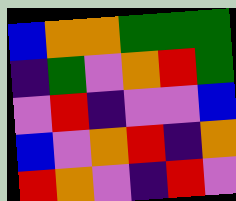[["blue", "orange", "orange", "green", "green", "green"], ["indigo", "green", "violet", "orange", "red", "green"], ["violet", "red", "indigo", "violet", "violet", "blue"], ["blue", "violet", "orange", "red", "indigo", "orange"], ["red", "orange", "violet", "indigo", "red", "violet"]]